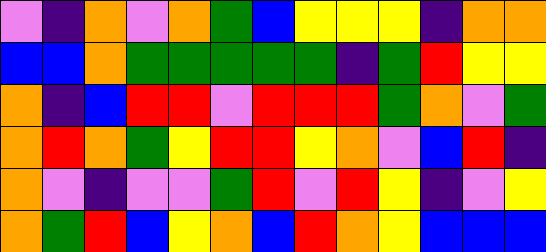[["violet", "indigo", "orange", "violet", "orange", "green", "blue", "yellow", "yellow", "yellow", "indigo", "orange", "orange"], ["blue", "blue", "orange", "green", "green", "green", "green", "green", "indigo", "green", "red", "yellow", "yellow"], ["orange", "indigo", "blue", "red", "red", "violet", "red", "red", "red", "green", "orange", "violet", "green"], ["orange", "red", "orange", "green", "yellow", "red", "red", "yellow", "orange", "violet", "blue", "red", "indigo"], ["orange", "violet", "indigo", "violet", "violet", "green", "red", "violet", "red", "yellow", "indigo", "violet", "yellow"], ["orange", "green", "red", "blue", "yellow", "orange", "blue", "red", "orange", "yellow", "blue", "blue", "blue"]]